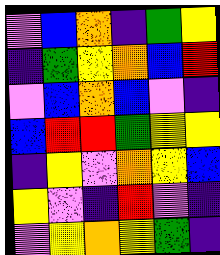[["violet", "blue", "orange", "indigo", "green", "yellow"], ["indigo", "green", "yellow", "orange", "blue", "red"], ["violet", "blue", "orange", "blue", "violet", "indigo"], ["blue", "red", "red", "green", "yellow", "yellow"], ["indigo", "yellow", "violet", "orange", "yellow", "blue"], ["yellow", "violet", "indigo", "red", "violet", "indigo"], ["violet", "yellow", "orange", "yellow", "green", "indigo"]]